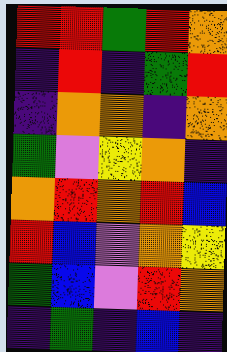[["red", "red", "green", "red", "orange"], ["indigo", "red", "indigo", "green", "red"], ["indigo", "orange", "orange", "indigo", "orange"], ["green", "violet", "yellow", "orange", "indigo"], ["orange", "red", "orange", "red", "blue"], ["red", "blue", "violet", "orange", "yellow"], ["green", "blue", "violet", "red", "orange"], ["indigo", "green", "indigo", "blue", "indigo"]]